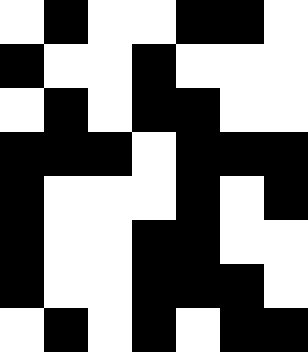[["white", "black", "white", "white", "black", "black", "white"], ["black", "white", "white", "black", "white", "white", "white"], ["white", "black", "white", "black", "black", "white", "white"], ["black", "black", "black", "white", "black", "black", "black"], ["black", "white", "white", "white", "black", "white", "black"], ["black", "white", "white", "black", "black", "white", "white"], ["black", "white", "white", "black", "black", "black", "white"], ["white", "black", "white", "black", "white", "black", "black"]]